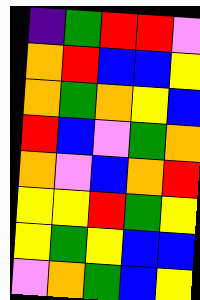[["indigo", "green", "red", "red", "violet"], ["orange", "red", "blue", "blue", "yellow"], ["orange", "green", "orange", "yellow", "blue"], ["red", "blue", "violet", "green", "orange"], ["orange", "violet", "blue", "orange", "red"], ["yellow", "yellow", "red", "green", "yellow"], ["yellow", "green", "yellow", "blue", "blue"], ["violet", "orange", "green", "blue", "yellow"]]